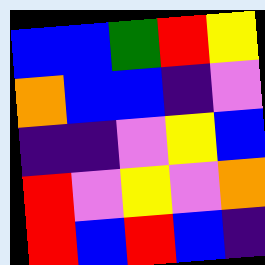[["blue", "blue", "green", "red", "yellow"], ["orange", "blue", "blue", "indigo", "violet"], ["indigo", "indigo", "violet", "yellow", "blue"], ["red", "violet", "yellow", "violet", "orange"], ["red", "blue", "red", "blue", "indigo"]]